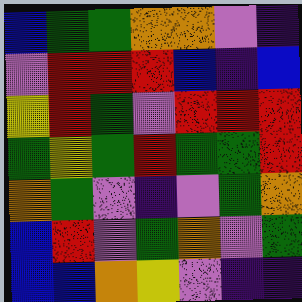[["blue", "green", "green", "orange", "orange", "violet", "indigo"], ["violet", "red", "red", "red", "blue", "indigo", "blue"], ["yellow", "red", "green", "violet", "red", "red", "red"], ["green", "yellow", "green", "red", "green", "green", "red"], ["orange", "green", "violet", "indigo", "violet", "green", "orange"], ["blue", "red", "violet", "green", "orange", "violet", "green"], ["blue", "blue", "orange", "yellow", "violet", "indigo", "indigo"]]